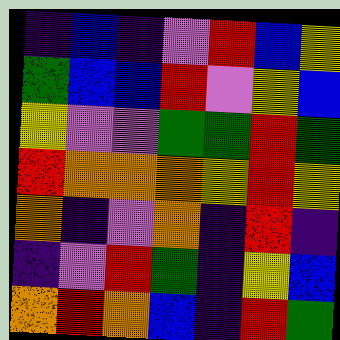[["indigo", "blue", "indigo", "violet", "red", "blue", "yellow"], ["green", "blue", "blue", "red", "violet", "yellow", "blue"], ["yellow", "violet", "violet", "green", "green", "red", "green"], ["red", "orange", "orange", "orange", "yellow", "red", "yellow"], ["orange", "indigo", "violet", "orange", "indigo", "red", "indigo"], ["indigo", "violet", "red", "green", "indigo", "yellow", "blue"], ["orange", "red", "orange", "blue", "indigo", "red", "green"]]